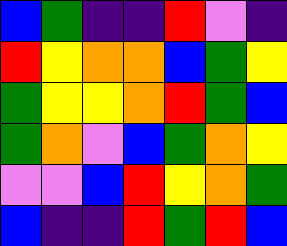[["blue", "green", "indigo", "indigo", "red", "violet", "indigo"], ["red", "yellow", "orange", "orange", "blue", "green", "yellow"], ["green", "yellow", "yellow", "orange", "red", "green", "blue"], ["green", "orange", "violet", "blue", "green", "orange", "yellow"], ["violet", "violet", "blue", "red", "yellow", "orange", "green"], ["blue", "indigo", "indigo", "red", "green", "red", "blue"]]